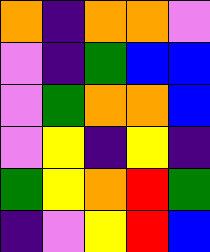[["orange", "indigo", "orange", "orange", "violet"], ["violet", "indigo", "green", "blue", "blue"], ["violet", "green", "orange", "orange", "blue"], ["violet", "yellow", "indigo", "yellow", "indigo"], ["green", "yellow", "orange", "red", "green"], ["indigo", "violet", "yellow", "red", "blue"]]